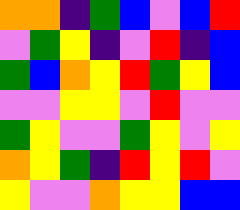[["orange", "orange", "indigo", "green", "blue", "violet", "blue", "red"], ["violet", "green", "yellow", "indigo", "violet", "red", "indigo", "blue"], ["green", "blue", "orange", "yellow", "red", "green", "yellow", "blue"], ["violet", "violet", "yellow", "yellow", "violet", "red", "violet", "violet"], ["green", "yellow", "violet", "violet", "green", "yellow", "violet", "yellow"], ["orange", "yellow", "green", "indigo", "red", "yellow", "red", "violet"], ["yellow", "violet", "violet", "orange", "yellow", "yellow", "blue", "blue"]]